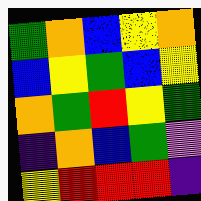[["green", "orange", "blue", "yellow", "orange"], ["blue", "yellow", "green", "blue", "yellow"], ["orange", "green", "red", "yellow", "green"], ["indigo", "orange", "blue", "green", "violet"], ["yellow", "red", "red", "red", "indigo"]]